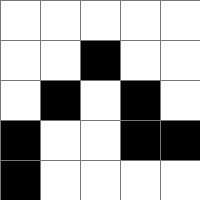[["white", "white", "white", "white", "white"], ["white", "white", "black", "white", "white"], ["white", "black", "white", "black", "white"], ["black", "white", "white", "black", "black"], ["black", "white", "white", "white", "white"]]